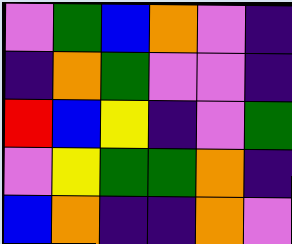[["violet", "green", "blue", "orange", "violet", "indigo"], ["indigo", "orange", "green", "violet", "violet", "indigo"], ["red", "blue", "yellow", "indigo", "violet", "green"], ["violet", "yellow", "green", "green", "orange", "indigo"], ["blue", "orange", "indigo", "indigo", "orange", "violet"]]